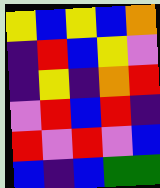[["yellow", "blue", "yellow", "blue", "orange"], ["indigo", "red", "blue", "yellow", "violet"], ["indigo", "yellow", "indigo", "orange", "red"], ["violet", "red", "blue", "red", "indigo"], ["red", "violet", "red", "violet", "blue"], ["blue", "indigo", "blue", "green", "green"]]